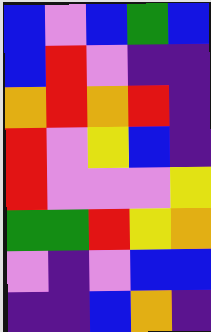[["blue", "violet", "blue", "green", "blue"], ["blue", "red", "violet", "indigo", "indigo"], ["orange", "red", "orange", "red", "indigo"], ["red", "violet", "yellow", "blue", "indigo"], ["red", "violet", "violet", "violet", "yellow"], ["green", "green", "red", "yellow", "orange"], ["violet", "indigo", "violet", "blue", "blue"], ["indigo", "indigo", "blue", "orange", "indigo"]]